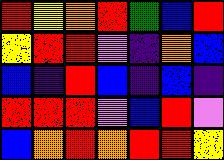[["red", "yellow", "orange", "red", "green", "blue", "red"], ["yellow", "red", "red", "violet", "indigo", "orange", "blue"], ["blue", "indigo", "red", "blue", "indigo", "blue", "indigo"], ["red", "red", "red", "violet", "blue", "red", "violet"], ["blue", "orange", "red", "orange", "red", "red", "yellow"]]